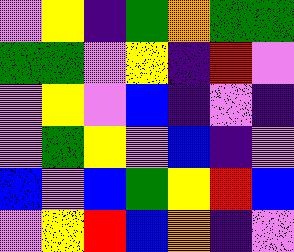[["violet", "yellow", "indigo", "green", "orange", "green", "green"], ["green", "green", "violet", "yellow", "indigo", "red", "violet"], ["violet", "yellow", "violet", "blue", "indigo", "violet", "indigo"], ["violet", "green", "yellow", "violet", "blue", "indigo", "violet"], ["blue", "violet", "blue", "green", "yellow", "red", "blue"], ["violet", "yellow", "red", "blue", "orange", "indigo", "violet"]]